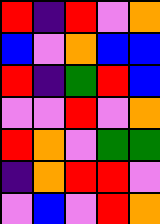[["red", "indigo", "red", "violet", "orange"], ["blue", "violet", "orange", "blue", "blue"], ["red", "indigo", "green", "red", "blue"], ["violet", "violet", "red", "violet", "orange"], ["red", "orange", "violet", "green", "green"], ["indigo", "orange", "red", "red", "violet"], ["violet", "blue", "violet", "red", "orange"]]